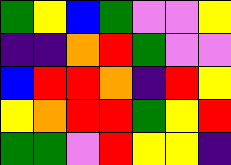[["green", "yellow", "blue", "green", "violet", "violet", "yellow"], ["indigo", "indigo", "orange", "red", "green", "violet", "violet"], ["blue", "red", "red", "orange", "indigo", "red", "yellow"], ["yellow", "orange", "red", "red", "green", "yellow", "red"], ["green", "green", "violet", "red", "yellow", "yellow", "indigo"]]